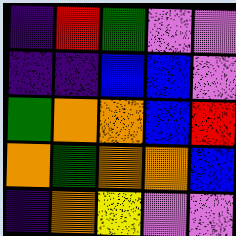[["indigo", "red", "green", "violet", "violet"], ["indigo", "indigo", "blue", "blue", "violet"], ["green", "orange", "orange", "blue", "red"], ["orange", "green", "orange", "orange", "blue"], ["indigo", "orange", "yellow", "violet", "violet"]]